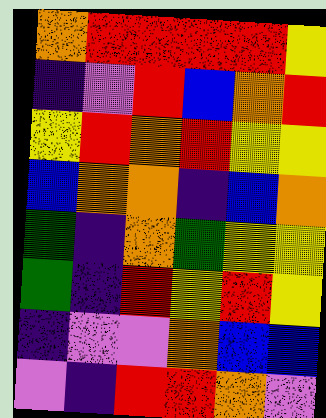[["orange", "red", "red", "red", "red", "yellow"], ["indigo", "violet", "red", "blue", "orange", "red"], ["yellow", "red", "orange", "red", "yellow", "yellow"], ["blue", "orange", "orange", "indigo", "blue", "orange"], ["green", "indigo", "orange", "green", "yellow", "yellow"], ["green", "indigo", "red", "yellow", "red", "yellow"], ["indigo", "violet", "violet", "orange", "blue", "blue"], ["violet", "indigo", "red", "red", "orange", "violet"]]